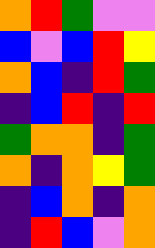[["orange", "red", "green", "violet", "violet"], ["blue", "violet", "blue", "red", "yellow"], ["orange", "blue", "indigo", "red", "green"], ["indigo", "blue", "red", "indigo", "red"], ["green", "orange", "orange", "indigo", "green"], ["orange", "indigo", "orange", "yellow", "green"], ["indigo", "blue", "orange", "indigo", "orange"], ["indigo", "red", "blue", "violet", "orange"]]